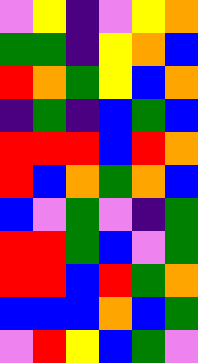[["violet", "yellow", "indigo", "violet", "yellow", "orange"], ["green", "green", "indigo", "yellow", "orange", "blue"], ["red", "orange", "green", "yellow", "blue", "orange"], ["indigo", "green", "indigo", "blue", "green", "blue"], ["red", "red", "red", "blue", "red", "orange"], ["red", "blue", "orange", "green", "orange", "blue"], ["blue", "violet", "green", "violet", "indigo", "green"], ["red", "red", "green", "blue", "violet", "green"], ["red", "red", "blue", "red", "green", "orange"], ["blue", "blue", "blue", "orange", "blue", "green"], ["violet", "red", "yellow", "blue", "green", "violet"]]